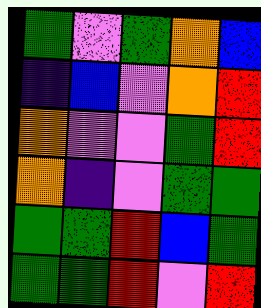[["green", "violet", "green", "orange", "blue"], ["indigo", "blue", "violet", "orange", "red"], ["orange", "violet", "violet", "green", "red"], ["orange", "indigo", "violet", "green", "green"], ["green", "green", "red", "blue", "green"], ["green", "green", "red", "violet", "red"]]